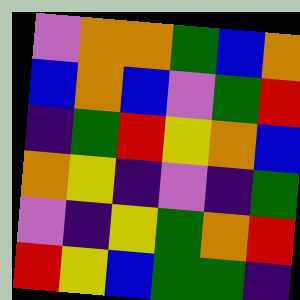[["violet", "orange", "orange", "green", "blue", "orange"], ["blue", "orange", "blue", "violet", "green", "red"], ["indigo", "green", "red", "yellow", "orange", "blue"], ["orange", "yellow", "indigo", "violet", "indigo", "green"], ["violet", "indigo", "yellow", "green", "orange", "red"], ["red", "yellow", "blue", "green", "green", "indigo"]]